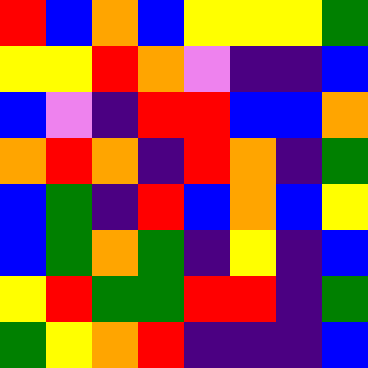[["red", "blue", "orange", "blue", "yellow", "yellow", "yellow", "green"], ["yellow", "yellow", "red", "orange", "violet", "indigo", "indigo", "blue"], ["blue", "violet", "indigo", "red", "red", "blue", "blue", "orange"], ["orange", "red", "orange", "indigo", "red", "orange", "indigo", "green"], ["blue", "green", "indigo", "red", "blue", "orange", "blue", "yellow"], ["blue", "green", "orange", "green", "indigo", "yellow", "indigo", "blue"], ["yellow", "red", "green", "green", "red", "red", "indigo", "green"], ["green", "yellow", "orange", "red", "indigo", "indigo", "indigo", "blue"]]